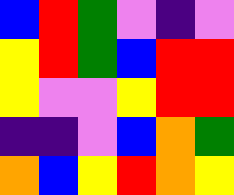[["blue", "red", "green", "violet", "indigo", "violet"], ["yellow", "red", "green", "blue", "red", "red"], ["yellow", "violet", "violet", "yellow", "red", "red"], ["indigo", "indigo", "violet", "blue", "orange", "green"], ["orange", "blue", "yellow", "red", "orange", "yellow"]]